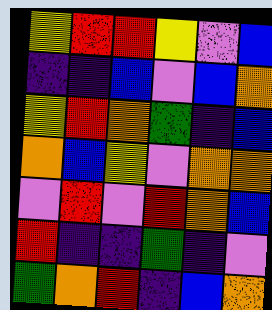[["yellow", "red", "red", "yellow", "violet", "blue"], ["indigo", "indigo", "blue", "violet", "blue", "orange"], ["yellow", "red", "orange", "green", "indigo", "blue"], ["orange", "blue", "yellow", "violet", "orange", "orange"], ["violet", "red", "violet", "red", "orange", "blue"], ["red", "indigo", "indigo", "green", "indigo", "violet"], ["green", "orange", "red", "indigo", "blue", "orange"]]